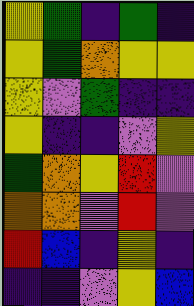[["yellow", "green", "indigo", "green", "indigo"], ["yellow", "green", "orange", "yellow", "yellow"], ["yellow", "violet", "green", "indigo", "indigo"], ["yellow", "indigo", "indigo", "violet", "yellow"], ["green", "orange", "yellow", "red", "violet"], ["orange", "orange", "violet", "red", "violet"], ["red", "blue", "indigo", "yellow", "indigo"], ["indigo", "indigo", "violet", "yellow", "blue"]]